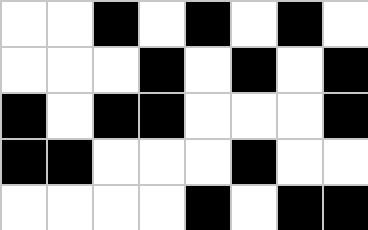[["white", "white", "black", "white", "black", "white", "black", "white"], ["white", "white", "white", "black", "white", "black", "white", "black"], ["black", "white", "black", "black", "white", "white", "white", "black"], ["black", "black", "white", "white", "white", "black", "white", "white"], ["white", "white", "white", "white", "black", "white", "black", "black"]]